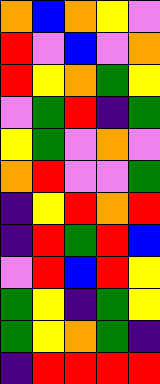[["orange", "blue", "orange", "yellow", "violet"], ["red", "violet", "blue", "violet", "orange"], ["red", "yellow", "orange", "green", "yellow"], ["violet", "green", "red", "indigo", "green"], ["yellow", "green", "violet", "orange", "violet"], ["orange", "red", "violet", "violet", "green"], ["indigo", "yellow", "red", "orange", "red"], ["indigo", "red", "green", "red", "blue"], ["violet", "red", "blue", "red", "yellow"], ["green", "yellow", "indigo", "green", "yellow"], ["green", "yellow", "orange", "green", "indigo"], ["indigo", "red", "red", "red", "red"]]